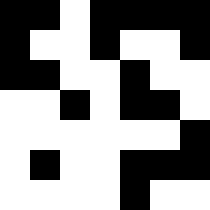[["black", "black", "white", "black", "black", "black", "black"], ["black", "white", "white", "black", "white", "white", "black"], ["black", "black", "white", "white", "black", "white", "white"], ["white", "white", "black", "white", "black", "black", "white"], ["white", "white", "white", "white", "white", "white", "black"], ["white", "black", "white", "white", "black", "black", "black"], ["white", "white", "white", "white", "black", "white", "white"]]